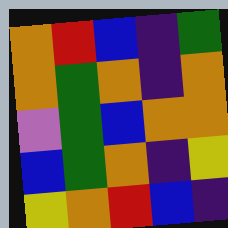[["orange", "red", "blue", "indigo", "green"], ["orange", "green", "orange", "indigo", "orange"], ["violet", "green", "blue", "orange", "orange"], ["blue", "green", "orange", "indigo", "yellow"], ["yellow", "orange", "red", "blue", "indigo"]]